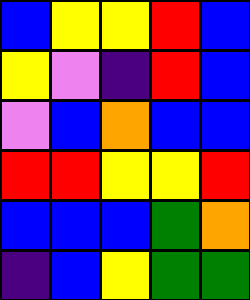[["blue", "yellow", "yellow", "red", "blue"], ["yellow", "violet", "indigo", "red", "blue"], ["violet", "blue", "orange", "blue", "blue"], ["red", "red", "yellow", "yellow", "red"], ["blue", "blue", "blue", "green", "orange"], ["indigo", "blue", "yellow", "green", "green"]]